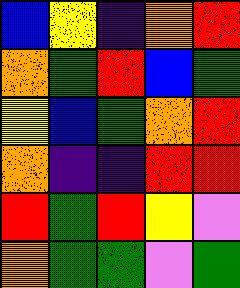[["blue", "yellow", "indigo", "orange", "red"], ["orange", "green", "red", "blue", "green"], ["yellow", "blue", "green", "orange", "red"], ["orange", "indigo", "indigo", "red", "red"], ["red", "green", "red", "yellow", "violet"], ["orange", "green", "green", "violet", "green"]]